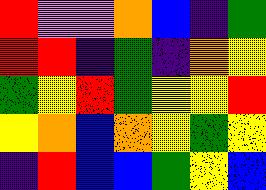[["red", "violet", "violet", "orange", "blue", "indigo", "green"], ["red", "red", "indigo", "green", "indigo", "orange", "yellow"], ["green", "yellow", "red", "green", "yellow", "yellow", "red"], ["yellow", "orange", "blue", "orange", "yellow", "green", "yellow"], ["indigo", "red", "blue", "blue", "green", "yellow", "blue"]]